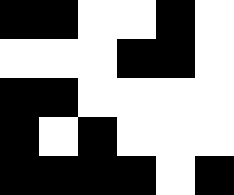[["black", "black", "white", "white", "black", "white"], ["white", "white", "white", "black", "black", "white"], ["black", "black", "white", "white", "white", "white"], ["black", "white", "black", "white", "white", "white"], ["black", "black", "black", "black", "white", "black"]]